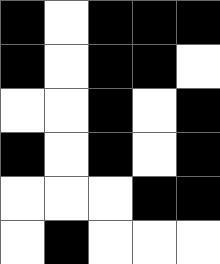[["black", "white", "black", "black", "black"], ["black", "white", "black", "black", "white"], ["white", "white", "black", "white", "black"], ["black", "white", "black", "white", "black"], ["white", "white", "white", "black", "black"], ["white", "black", "white", "white", "white"]]